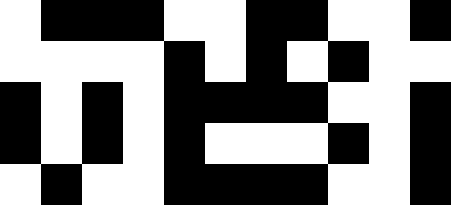[["white", "black", "black", "black", "white", "white", "black", "black", "white", "white", "black"], ["white", "white", "white", "white", "black", "white", "black", "white", "black", "white", "white"], ["black", "white", "black", "white", "black", "black", "black", "black", "white", "white", "black"], ["black", "white", "black", "white", "black", "white", "white", "white", "black", "white", "black"], ["white", "black", "white", "white", "black", "black", "black", "black", "white", "white", "black"]]